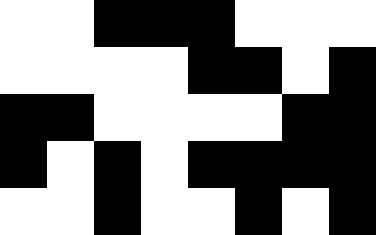[["white", "white", "black", "black", "black", "white", "white", "white"], ["white", "white", "white", "white", "black", "black", "white", "black"], ["black", "black", "white", "white", "white", "white", "black", "black"], ["black", "white", "black", "white", "black", "black", "black", "black"], ["white", "white", "black", "white", "white", "black", "white", "black"]]